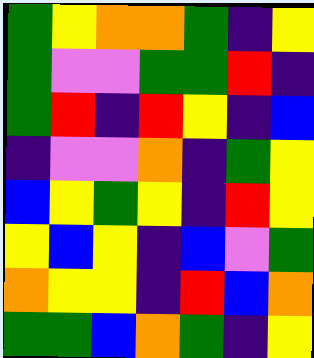[["green", "yellow", "orange", "orange", "green", "indigo", "yellow"], ["green", "violet", "violet", "green", "green", "red", "indigo"], ["green", "red", "indigo", "red", "yellow", "indigo", "blue"], ["indigo", "violet", "violet", "orange", "indigo", "green", "yellow"], ["blue", "yellow", "green", "yellow", "indigo", "red", "yellow"], ["yellow", "blue", "yellow", "indigo", "blue", "violet", "green"], ["orange", "yellow", "yellow", "indigo", "red", "blue", "orange"], ["green", "green", "blue", "orange", "green", "indigo", "yellow"]]